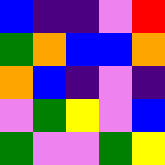[["blue", "indigo", "indigo", "violet", "red"], ["green", "orange", "blue", "blue", "orange"], ["orange", "blue", "indigo", "violet", "indigo"], ["violet", "green", "yellow", "violet", "blue"], ["green", "violet", "violet", "green", "yellow"]]